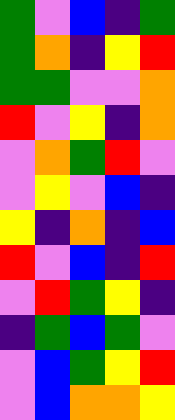[["green", "violet", "blue", "indigo", "green"], ["green", "orange", "indigo", "yellow", "red"], ["green", "green", "violet", "violet", "orange"], ["red", "violet", "yellow", "indigo", "orange"], ["violet", "orange", "green", "red", "violet"], ["violet", "yellow", "violet", "blue", "indigo"], ["yellow", "indigo", "orange", "indigo", "blue"], ["red", "violet", "blue", "indigo", "red"], ["violet", "red", "green", "yellow", "indigo"], ["indigo", "green", "blue", "green", "violet"], ["violet", "blue", "green", "yellow", "red"], ["violet", "blue", "orange", "orange", "yellow"]]